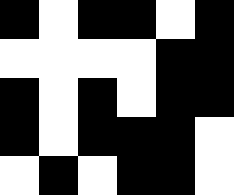[["black", "white", "black", "black", "white", "black"], ["white", "white", "white", "white", "black", "black"], ["black", "white", "black", "white", "black", "black"], ["black", "white", "black", "black", "black", "white"], ["white", "black", "white", "black", "black", "white"]]